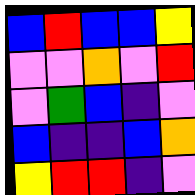[["blue", "red", "blue", "blue", "yellow"], ["violet", "violet", "orange", "violet", "red"], ["violet", "green", "blue", "indigo", "violet"], ["blue", "indigo", "indigo", "blue", "orange"], ["yellow", "red", "red", "indigo", "violet"]]